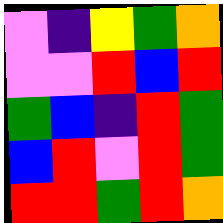[["violet", "indigo", "yellow", "green", "orange"], ["violet", "violet", "red", "blue", "red"], ["green", "blue", "indigo", "red", "green"], ["blue", "red", "violet", "red", "green"], ["red", "red", "green", "red", "orange"]]